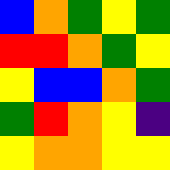[["blue", "orange", "green", "yellow", "green"], ["red", "red", "orange", "green", "yellow"], ["yellow", "blue", "blue", "orange", "green"], ["green", "red", "orange", "yellow", "indigo"], ["yellow", "orange", "orange", "yellow", "yellow"]]